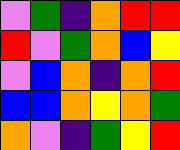[["violet", "green", "indigo", "orange", "red", "red"], ["red", "violet", "green", "orange", "blue", "yellow"], ["violet", "blue", "orange", "indigo", "orange", "red"], ["blue", "blue", "orange", "yellow", "orange", "green"], ["orange", "violet", "indigo", "green", "yellow", "red"]]